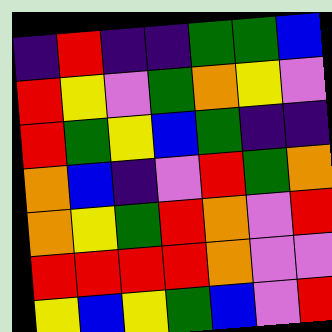[["indigo", "red", "indigo", "indigo", "green", "green", "blue"], ["red", "yellow", "violet", "green", "orange", "yellow", "violet"], ["red", "green", "yellow", "blue", "green", "indigo", "indigo"], ["orange", "blue", "indigo", "violet", "red", "green", "orange"], ["orange", "yellow", "green", "red", "orange", "violet", "red"], ["red", "red", "red", "red", "orange", "violet", "violet"], ["yellow", "blue", "yellow", "green", "blue", "violet", "red"]]